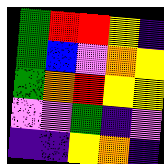[["green", "red", "red", "yellow", "indigo"], ["green", "blue", "violet", "orange", "yellow"], ["green", "orange", "red", "yellow", "yellow"], ["violet", "violet", "green", "indigo", "violet"], ["indigo", "indigo", "yellow", "orange", "indigo"]]